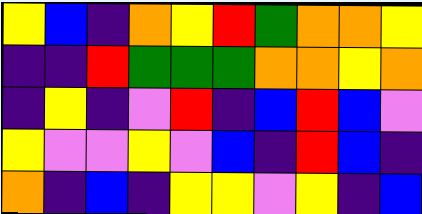[["yellow", "blue", "indigo", "orange", "yellow", "red", "green", "orange", "orange", "yellow"], ["indigo", "indigo", "red", "green", "green", "green", "orange", "orange", "yellow", "orange"], ["indigo", "yellow", "indigo", "violet", "red", "indigo", "blue", "red", "blue", "violet"], ["yellow", "violet", "violet", "yellow", "violet", "blue", "indigo", "red", "blue", "indigo"], ["orange", "indigo", "blue", "indigo", "yellow", "yellow", "violet", "yellow", "indigo", "blue"]]